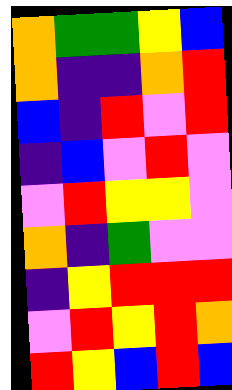[["orange", "green", "green", "yellow", "blue"], ["orange", "indigo", "indigo", "orange", "red"], ["blue", "indigo", "red", "violet", "red"], ["indigo", "blue", "violet", "red", "violet"], ["violet", "red", "yellow", "yellow", "violet"], ["orange", "indigo", "green", "violet", "violet"], ["indigo", "yellow", "red", "red", "red"], ["violet", "red", "yellow", "red", "orange"], ["red", "yellow", "blue", "red", "blue"]]